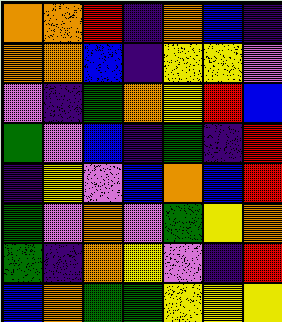[["orange", "orange", "red", "indigo", "orange", "blue", "indigo"], ["orange", "orange", "blue", "indigo", "yellow", "yellow", "violet"], ["violet", "indigo", "green", "orange", "yellow", "red", "blue"], ["green", "violet", "blue", "indigo", "green", "indigo", "red"], ["indigo", "yellow", "violet", "blue", "orange", "blue", "red"], ["green", "violet", "orange", "violet", "green", "yellow", "orange"], ["green", "indigo", "orange", "yellow", "violet", "indigo", "red"], ["blue", "orange", "green", "green", "yellow", "yellow", "yellow"]]